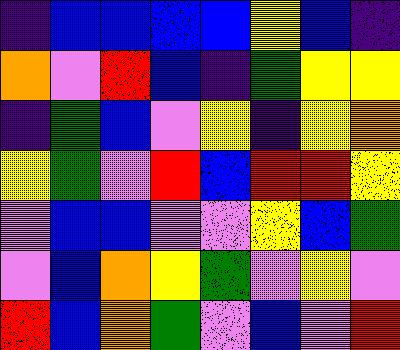[["indigo", "blue", "blue", "blue", "blue", "yellow", "blue", "indigo"], ["orange", "violet", "red", "blue", "indigo", "green", "yellow", "yellow"], ["indigo", "green", "blue", "violet", "yellow", "indigo", "yellow", "orange"], ["yellow", "green", "violet", "red", "blue", "red", "red", "yellow"], ["violet", "blue", "blue", "violet", "violet", "yellow", "blue", "green"], ["violet", "blue", "orange", "yellow", "green", "violet", "yellow", "violet"], ["red", "blue", "orange", "green", "violet", "blue", "violet", "red"]]